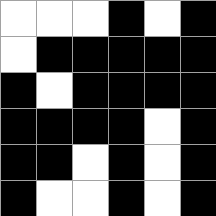[["white", "white", "white", "black", "white", "black"], ["white", "black", "black", "black", "black", "black"], ["black", "white", "black", "black", "black", "black"], ["black", "black", "black", "black", "white", "black"], ["black", "black", "white", "black", "white", "black"], ["black", "white", "white", "black", "white", "black"]]